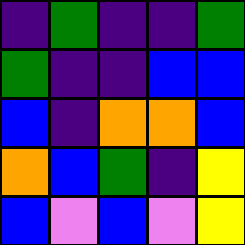[["indigo", "green", "indigo", "indigo", "green"], ["green", "indigo", "indigo", "blue", "blue"], ["blue", "indigo", "orange", "orange", "blue"], ["orange", "blue", "green", "indigo", "yellow"], ["blue", "violet", "blue", "violet", "yellow"]]